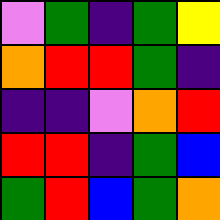[["violet", "green", "indigo", "green", "yellow"], ["orange", "red", "red", "green", "indigo"], ["indigo", "indigo", "violet", "orange", "red"], ["red", "red", "indigo", "green", "blue"], ["green", "red", "blue", "green", "orange"]]